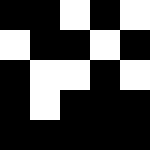[["black", "black", "white", "black", "white"], ["white", "black", "black", "white", "black"], ["black", "white", "white", "black", "white"], ["black", "white", "black", "black", "black"], ["black", "black", "black", "black", "black"]]